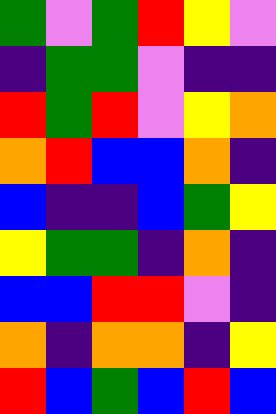[["green", "violet", "green", "red", "yellow", "violet"], ["indigo", "green", "green", "violet", "indigo", "indigo"], ["red", "green", "red", "violet", "yellow", "orange"], ["orange", "red", "blue", "blue", "orange", "indigo"], ["blue", "indigo", "indigo", "blue", "green", "yellow"], ["yellow", "green", "green", "indigo", "orange", "indigo"], ["blue", "blue", "red", "red", "violet", "indigo"], ["orange", "indigo", "orange", "orange", "indigo", "yellow"], ["red", "blue", "green", "blue", "red", "blue"]]